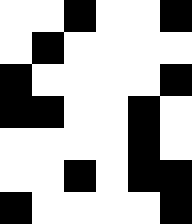[["white", "white", "black", "white", "white", "black"], ["white", "black", "white", "white", "white", "white"], ["black", "white", "white", "white", "white", "black"], ["black", "black", "white", "white", "black", "white"], ["white", "white", "white", "white", "black", "white"], ["white", "white", "black", "white", "black", "black"], ["black", "white", "white", "white", "white", "black"]]